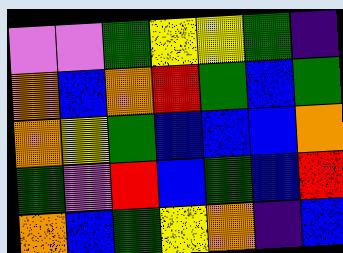[["violet", "violet", "green", "yellow", "yellow", "green", "indigo"], ["orange", "blue", "orange", "red", "green", "blue", "green"], ["orange", "yellow", "green", "blue", "blue", "blue", "orange"], ["green", "violet", "red", "blue", "green", "blue", "red"], ["orange", "blue", "green", "yellow", "orange", "indigo", "blue"]]